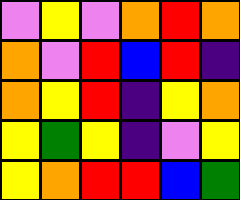[["violet", "yellow", "violet", "orange", "red", "orange"], ["orange", "violet", "red", "blue", "red", "indigo"], ["orange", "yellow", "red", "indigo", "yellow", "orange"], ["yellow", "green", "yellow", "indigo", "violet", "yellow"], ["yellow", "orange", "red", "red", "blue", "green"]]